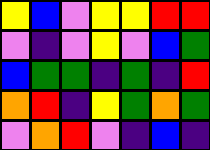[["yellow", "blue", "violet", "yellow", "yellow", "red", "red"], ["violet", "indigo", "violet", "yellow", "violet", "blue", "green"], ["blue", "green", "green", "indigo", "green", "indigo", "red"], ["orange", "red", "indigo", "yellow", "green", "orange", "green"], ["violet", "orange", "red", "violet", "indigo", "blue", "indigo"]]